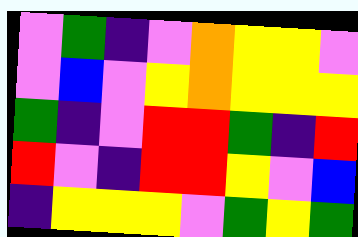[["violet", "green", "indigo", "violet", "orange", "yellow", "yellow", "violet"], ["violet", "blue", "violet", "yellow", "orange", "yellow", "yellow", "yellow"], ["green", "indigo", "violet", "red", "red", "green", "indigo", "red"], ["red", "violet", "indigo", "red", "red", "yellow", "violet", "blue"], ["indigo", "yellow", "yellow", "yellow", "violet", "green", "yellow", "green"]]